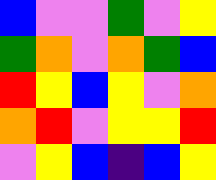[["blue", "violet", "violet", "green", "violet", "yellow"], ["green", "orange", "violet", "orange", "green", "blue"], ["red", "yellow", "blue", "yellow", "violet", "orange"], ["orange", "red", "violet", "yellow", "yellow", "red"], ["violet", "yellow", "blue", "indigo", "blue", "yellow"]]